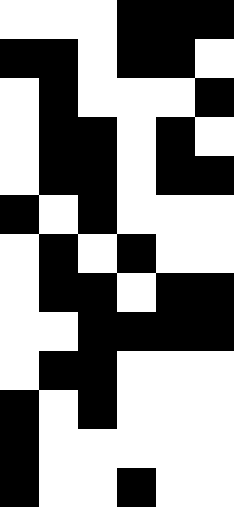[["white", "white", "white", "black", "black", "black"], ["black", "black", "white", "black", "black", "white"], ["white", "black", "white", "white", "white", "black"], ["white", "black", "black", "white", "black", "white"], ["white", "black", "black", "white", "black", "black"], ["black", "white", "black", "white", "white", "white"], ["white", "black", "white", "black", "white", "white"], ["white", "black", "black", "white", "black", "black"], ["white", "white", "black", "black", "black", "black"], ["white", "black", "black", "white", "white", "white"], ["black", "white", "black", "white", "white", "white"], ["black", "white", "white", "white", "white", "white"], ["black", "white", "white", "black", "white", "white"]]